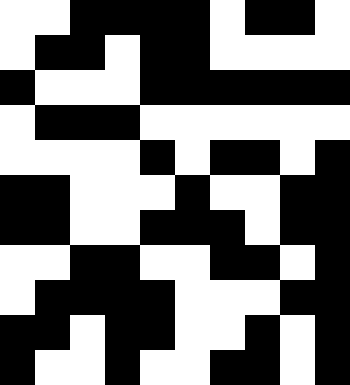[["white", "white", "black", "black", "black", "black", "white", "black", "black", "white"], ["white", "black", "black", "white", "black", "black", "white", "white", "white", "white"], ["black", "white", "white", "white", "black", "black", "black", "black", "black", "black"], ["white", "black", "black", "black", "white", "white", "white", "white", "white", "white"], ["white", "white", "white", "white", "black", "white", "black", "black", "white", "black"], ["black", "black", "white", "white", "white", "black", "white", "white", "black", "black"], ["black", "black", "white", "white", "black", "black", "black", "white", "black", "black"], ["white", "white", "black", "black", "white", "white", "black", "black", "white", "black"], ["white", "black", "black", "black", "black", "white", "white", "white", "black", "black"], ["black", "black", "white", "black", "black", "white", "white", "black", "white", "black"], ["black", "white", "white", "black", "white", "white", "black", "black", "white", "black"]]